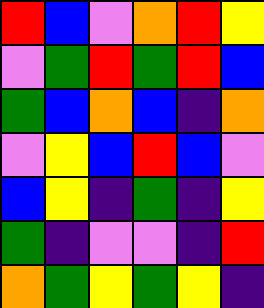[["red", "blue", "violet", "orange", "red", "yellow"], ["violet", "green", "red", "green", "red", "blue"], ["green", "blue", "orange", "blue", "indigo", "orange"], ["violet", "yellow", "blue", "red", "blue", "violet"], ["blue", "yellow", "indigo", "green", "indigo", "yellow"], ["green", "indigo", "violet", "violet", "indigo", "red"], ["orange", "green", "yellow", "green", "yellow", "indigo"]]